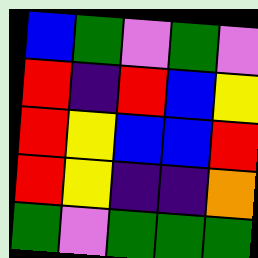[["blue", "green", "violet", "green", "violet"], ["red", "indigo", "red", "blue", "yellow"], ["red", "yellow", "blue", "blue", "red"], ["red", "yellow", "indigo", "indigo", "orange"], ["green", "violet", "green", "green", "green"]]